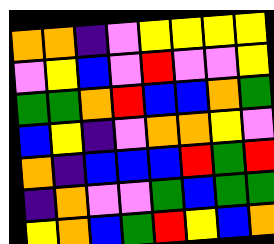[["orange", "orange", "indigo", "violet", "yellow", "yellow", "yellow", "yellow"], ["violet", "yellow", "blue", "violet", "red", "violet", "violet", "yellow"], ["green", "green", "orange", "red", "blue", "blue", "orange", "green"], ["blue", "yellow", "indigo", "violet", "orange", "orange", "yellow", "violet"], ["orange", "indigo", "blue", "blue", "blue", "red", "green", "red"], ["indigo", "orange", "violet", "violet", "green", "blue", "green", "green"], ["yellow", "orange", "blue", "green", "red", "yellow", "blue", "orange"]]